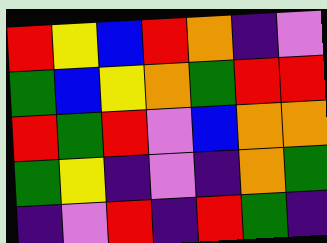[["red", "yellow", "blue", "red", "orange", "indigo", "violet"], ["green", "blue", "yellow", "orange", "green", "red", "red"], ["red", "green", "red", "violet", "blue", "orange", "orange"], ["green", "yellow", "indigo", "violet", "indigo", "orange", "green"], ["indigo", "violet", "red", "indigo", "red", "green", "indigo"]]